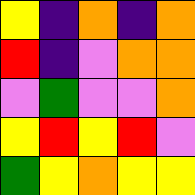[["yellow", "indigo", "orange", "indigo", "orange"], ["red", "indigo", "violet", "orange", "orange"], ["violet", "green", "violet", "violet", "orange"], ["yellow", "red", "yellow", "red", "violet"], ["green", "yellow", "orange", "yellow", "yellow"]]